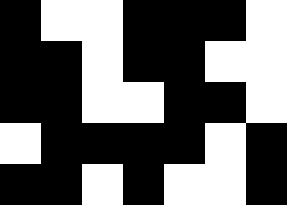[["black", "white", "white", "black", "black", "black", "white"], ["black", "black", "white", "black", "black", "white", "white"], ["black", "black", "white", "white", "black", "black", "white"], ["white", "black", "black", "black", "black", "white", "black"], ["black", "black", "white", "black", "white", "white", "black"]]